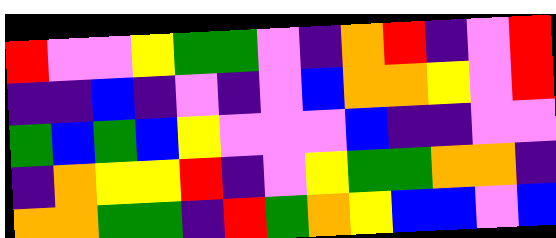[["red", "violet", "violet", "yellow", "green", "green", "violet", "indigo", "orange", "red", "indigo", "violet", "red"], ["indigo", "indigo", "blue", "indigo", "violet", "indigo", "violet", "blue", "orange", "orange", "yellow", "violet", "red"], ["green", "blue", "green", "blue", "yellow", "violet", "violet", "violet", "blue", "indigo", "indigo", "violet", "violet"], ["indigo", "orange", "yellow", "yellow", "red", "indigo", "violet", "yellow", "green", "green", "orange", "orange", "indigo"], ["orange", "orange", "green", "green", "indigo", "red", "green", "orange", "yellow", "blue", "blue", "violet", "blue"]]